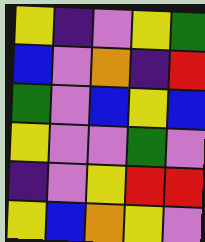[["yellow", "indigo", "violet", "yellow", "green"], ["blue", "violet", "orange", "indigo", "red"], ["green", "violet", "blue", "yellow", "blue"], ["yellow", "violet", "violet", "green", "violet"], ["indigo", "violet", "yellow", "red", "red"], ["yellow", "blue", "orange", "yellow", "violet"]]